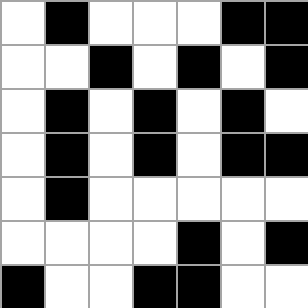[["white", "black", "white", "white", "white", "black", "black"], ["white", "white", "black", "white", "black", "white", "black"], ["white", "black", "white", "black", "white", "black", "white"], ["white", "black", "white", "black", "white", "black", "black"], ["white", "black", "white", "white", "white", "white", "white"], ["white", "white", "white", "white", "black", "white", "black"], ["black", "white", "white", "black", "black", "white", "white"]]